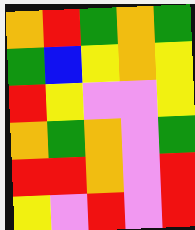[["orange", "red", "green", "orange", "green"], ["green", "blue", "yellow", "orange", "yellow"], ["red", "yellow", "violet", "violet", "yellow"], ["orange", "green", "orange", "violet", "green"], ["red", "red", "orange", "violet", "red"], ["yellow", "violet", "red", "violet", "red"]]